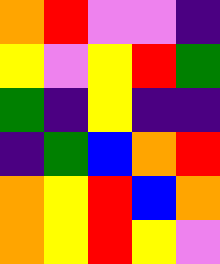[["orange", "red", "violet", "violet", "indigo"], ["yellow", "violet", "yellow", "red", "green"], ["green", "indigo", "yellow", "indigo", "indigo"], ["indigo", "green", "blue", "orange", "red"], ["orange", "yellow", "red", "blue", "orange"], ["orange", "yellow", "red", "yellow", "violet"]]